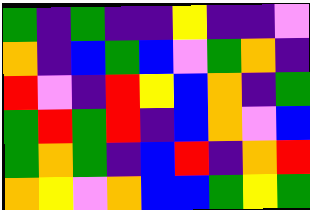[["green", "indigo", "green", "indigo", "indigo", "yellow", "indigo", "indigo", "violet"], ["orange", "indigo", "blue", "green", "blue", "violet", "green", "orange", "indigo"], ["red", "violet", "indigo", "red", "yellow", "blue", "orange", "indigo", "green"], ["green", "red", "green", "red", "indigo", "blue", "orange", "violet", "blue"], ["green", "orange", "green", "indigo", "blue", "red", "indigo", "orange", "red"], ["orange", "yellow", "violet", "orange", "blue", "blue", "green", "yellow", "green"]]